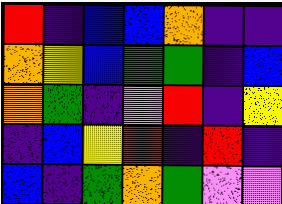[["red", "indigo", "blue", "blue", "orange", "indigo", "indigo"], ["orange", "yellow", "blue", "green", "green", "indigo", "blue"], ["orange", "green", "indigo", "violet", "red", "indigo", "yellow"], ["indigo", "blue", "yellow", "red", "indigo", "red", "indigo"], ["blue", "indigo", "green", "orange", "green", "violet", "violet"]]